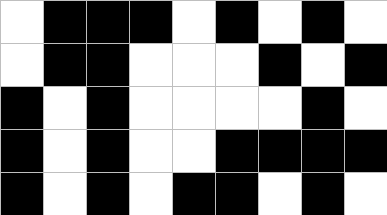[["white", "black", "black", "black", "white", "black", "white", "black", "white"], ["white", "black", "black", "white", "white", "white", "black", "white", "black"], ["black", "white", "black", "white", "white", "white", "white", "black", "white"], ["black", "white", "black", "white", "white", "black", "black", "black", "black"], ["black", "white", "black", "white", "black", "black", "white", "black", "white"]]